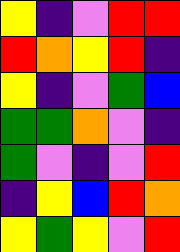[["yellow", "indigo", "violet", "red", "red"], ["red", "orange", "yellow", "red", "indigo"], ["yellow", "indigo", "violet", "green", "blue"], ["green", "green", "orange", "violet", "indigo"], ["green", "violet", "indigo", "violet", "red"], ["indigo", "yellow", "blue", "red", "orange"], ["yellow", "green", "yellow", "violet", "red"]]